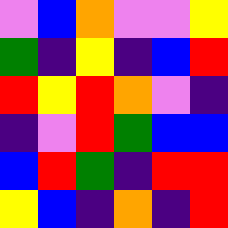[["violet", "blue", "orange", "violet", "violet", "yellow"], ["green", "indigo", "yellow", "indigo", "blue", "red"], ["red", "yellow", "red", "orange", "violet", "indigo"], ["indigo", "violet", "red", "green", "blue", "blue"], ["blue", "red", "green", "indigo", "red", "red"], ["yellow", "blue", "indigo", "orange", "indigo", "red"]]